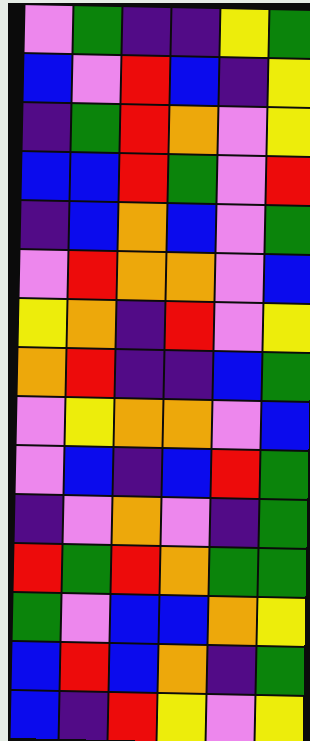[["violet", "green", "indigo", "indigo", "yellow", "green"], ["blue", "violet", "red", "blue", "indigo", "yellow"], ["indigo", "green", "red", "orange", "violet", "yellow"], ["blue", "blue", "red", "green", "violet", "red"], ["indigo", "blue", "orange", "blue", "violet", "green"], ["violet", "red", "orange", "orange", "violet", "blue"], ["yellow", "orange", "indigo", "red", "violet", "yellow"], ["orange", "red", "indigo", "indigo", "blue", "green"], ["violet", "yellow", "orange", "orange", "violet", "blue"], ["violet", "blue", "indigo", "blue", "red", "green"], ["indigo", "violet", "orange", "violet", "indigo", "green"], ["red", "green", "red", "orange", "green", "green"], ["green", "violet", "blue", "blue", "orange", "yellow"], ["blue", "red", "blue", "orange", "indigo", "green"], ["blue", "indigo", "red", "yellow", "violet", "yellow"]]